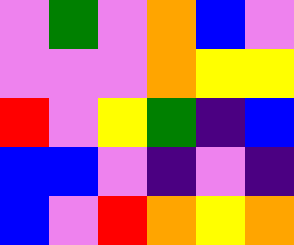[["violet", "green", "violet", "orange", "blue", "violet"], ["violet", "violet", "violet", "orange", "yellow", "yellow"], ["red", "violet", "yellow", "green", "indigo", "blue"], ["blue", "blue", "violet", "indigo", "violet", "indigo"], ["blue", "violet", "red", "orange", "yellow", "orange"]]